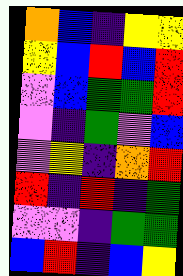[["orange", "blue", "indigo", "yellow", "yellow"], ["yellow", "blue", "red", "blue", "red"], ["violet", "blue", "green", "green", "red"], ["violet", "indigo", "green", "violet", "blue"], ["violet", "yellow", "indigo", "orange", "red"], ["red", "indigo", "red", "indigo", "green"], ["violet", "violet", "indigo", "green", "green"], ["blue", "red", "indigo", "blue", "yellow"]]